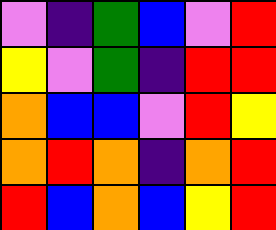[["violet", "indigo", "green", "blue", "violet", "red"], ["yellow", "violet", "green", "indigo", "red", "red"], ["orange", "blue", "blue", "violet", "red", "yellow"], ["orange", "red", "orange", "indigo", "orange", "red"], ["red", "blue", "orange", "blue", "yellow", "red"]]